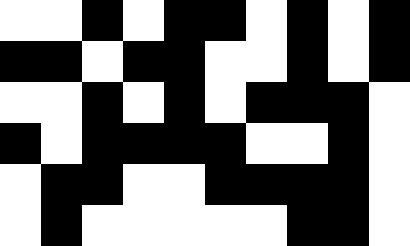[["white", "white", "black", "white", "black", "black", "white", "black", "white", "black"], ["black", "black", "white", "black", "black", "white", "white", "black", "white", "black"], ["white", "white", "black", "white", "black", "white", "black", "black", "black", "white"], ["black", "white", "black", "black", "black", "black", "white", "white", "black", "white"], ["white", "black", "black", "white", "white", "black", "black", "black", "black", "white"], ["white", "black", "white", "white", "white", "white", "white", "black", "black", "white"]]